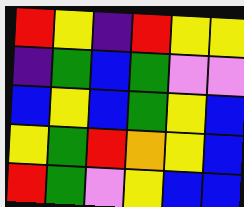[["red", "yellow", "indigo", "red", "yellow", "yellow"], ["indigo", "green", "blue", "green", "violet", "violet"], ["blue", "yellow", "blue", "green", "yellow", "blue"], ["yellow", "green", "red", "orange", "yellow", "blue"], ["red", "green", "violet", "yellow", "blue", "blue"]]